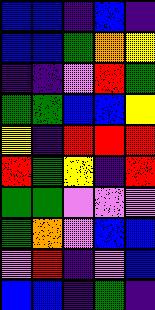[["blue", "blue", "indigo", "blue", "indigo"], ["blue", "blue", "green", "orange", "yellow"], ["indigo", "indigo", "violet", "red", "green"], ["green", "green", "blue", "blue", "yellow"], ["yellow", "indigo", "red", "red", "red"], ["red", "green", "yellow", "indigo", "red"], ["green", "green", "violet", "violet", "violet"], ["green", "orange", "violet", "blue", "blue"], ["violet", "red", "indigo", "violet", "blue"], ["blue", "blue", "indigo", "green", "indigo"]]